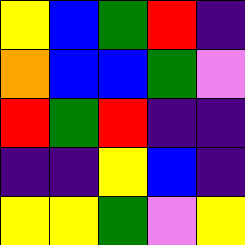[["yellow", "blue", "green", "red", "indigo"], ["orange", "blue", "blue", "green", "violet"], ["red", "green", "red", "indigo", "indigo"], ["indigo", "indigo", "yellow", "blue", "indigo"], ["yellow", "yellow", "green", "violet", "yellow"]]